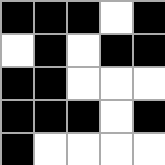[["black", "black", "black", "white", "black"], ["white", "black", "white", "black", "black"], ["black", "black", "white", "white", "white"], ["black", "black", "black", "white", "black"], ["black", "white", "white", "white", "white"]]